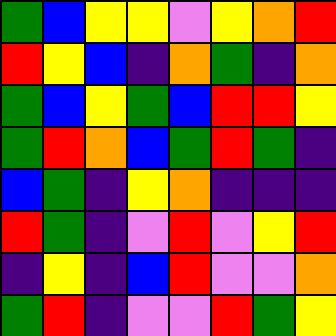[["green", "blue", "yellow", "yellow", "violet", "yellow", "orange", "red"], ["red", "yellow", "blue", "indigo", "orange", "green", "indigo", "orange"], ["green", "blue", "yellow", "green", "blue", "red", "red", "yellow"], ["green", "red", "orange", "blue", "green", "red", "green", "indigo"], ["blue", "green", "indigo", "yellow", "orange", "indigo", "indigo", "indigo"], ["red", "green", "indigo", "violet", "red", "violet", "yellow", "red"], ["indigo", "yellow", "indigo", "blue", "red", "violet", "violet", "orange"], ["green", "red", "indigo", "violet", "violet", "red", "green", "yellow"]]